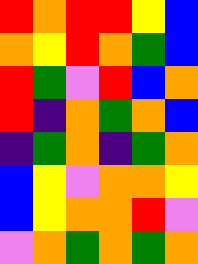[["red", "orange", "red", "red", "yellow", "blue"], ["orange", "yellow", "red", "orange", "green", "blue"], ["red", "green", "violet", "red", "blue", "orange"], ["red", "indigo", "orange", "green", "orange", "blue"], ["indigo", "green", "orange", "indigo", "green", "orange"], ["blue", "yellow", "violet", "orange", "orange", "yellow"], ["blue", "yellow", "orange", "orange", "red", "violet"], ["violet", "orange", "green", "orange", "green", "orange"]]